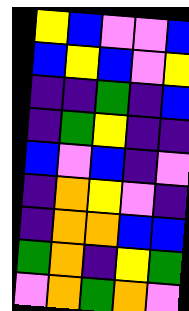[["yellow", "blue", "violet", "violet", "blue"], ["blue", "yellow", "blue", "violet", "yellow"], ["indigo", "indigo", "green", "indigo", "blue"], ["indigo", "green", "yellow", "indigo", "indigo"], ["blue", "violet", "blue", "indigo", "violet"], ["indigo", "orange", "yellow", "violet", "indigo"], ["indigo", "orange", "orange", "blue", "blue"], ["green", "orange", "indigo", "yellow", "green"], ["violet", "orange", "green", "orange", "violet"]]